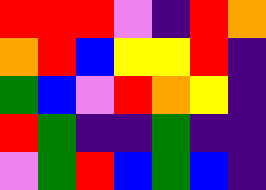[["red", "red", "red", "violet", "indigo", "red", "orange"], ["orange", "red", "blue", "yellow", "yellow", "red", "indigo"], ["green", "blue", "violet", "red", "orange", "yellow", "indigo"], ["red", "green", "indigo", "indigo", "green", "indigo", "indigo"], ["violet", "green", "red", "blue", "green", "blue", "indigo"]]